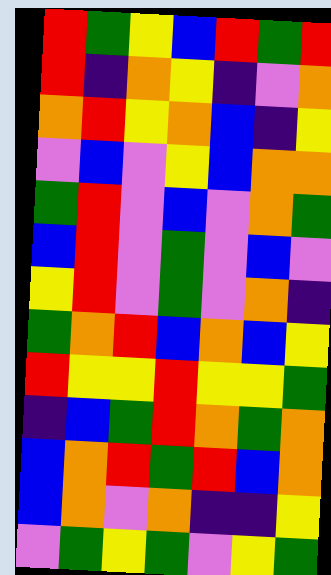[["red", "green", "yellow", "blue", "red", "green", "red"], ["red", "indigo", "orange", "yellow", "indigo", "violet", "orange"], ["orange", "red", "yellow", "orange", "blue", "indigo", "yellow"], ["violet", "blue", "violet", "yellow", "blue", "orange", "orange"], ["green", "red", "violet", "blue", "violet", "orange", "green"], ["blue", "red", "violet", "green", "violet", "blue", "violet"], ["yellow", "red", "violet", "green", "violet", "orange", "indigo"], ["green", "orange", "red", "blue", "orange", "blue", "yellow"], ["red", "yellow", "yellow", "red", "yellow", "yellow", "green"], ["indigo", "blue", "green", "red", "orange", "green", "orange"], ["blue", "orange", "red", "green", "red", "blue", "orange"], ["blue", "orange", "violet", "orange", "indigo", "indigo", "yellow"], ["violet", "green", "yellow", "green", "violet", "yellow", "green"]]